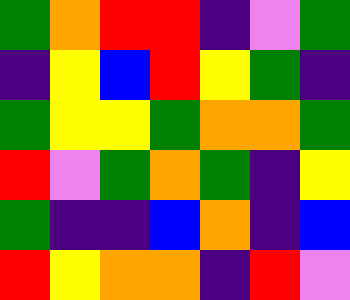[["green", "orange", "red", "red", "indigo", "violet", "green"], ["indigo", "yellow", "blue", "red", "yellow", "green", "indigo"], ["green", "yellow", "yellow", "green", "orange", "orange", "green"], ["red", "violet", "green", "orange", "green", "indigo", "yellow"], ["green", "indigo", "indigo", "blue", "orange", "indigo", "blue"], ["red", "yellow", "orange", "orange", "indigo", "red", "violet"]]